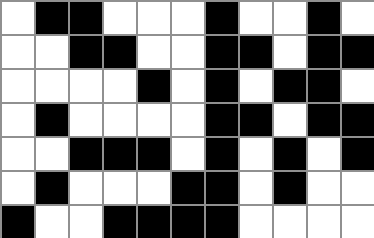[["white", "black", "black", "white", "white", "white", "black", "white", "white", "black", "white"], ["white", "white", "black", "black", "white", "white", "black", "black", "white", "black", "black"], ["white", "white", "white", "white", "black", "white", "black", "white", "black", "black", "white"], ["white", "black", "white", "white", "white", "white", "black", "black", "white", "black", "black"], ["white", "white", "black", "black", "black", "white", "black", "white", "black", "white", "black"], ["white", "black", "white", "white", "white", "black", "black", "white", "black", "white", "white"], ["black", "white", "white", "black", "black", "black", "black", "white", "white", "white", "white"]]